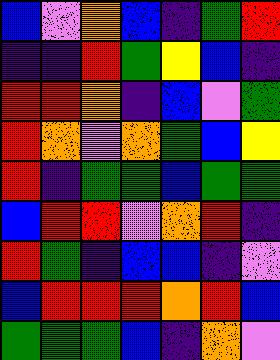[["blue", "violet", "orange", "blue", "indigo", "green", "red"], ["indigo", "indigo", "red", "green", "yellow", "blue", "indigo"], ["red", "red", "orange", "indigo", "blue", "violet", "green"], ["red", "orange", "violet", "orange", "green", "blue", "yellow"], ["red", "indigo", "green", "green", "blue", "green", "green"], ["blue", "red", "red", "violet", "orange", "red", "indigo"], ["red", "green", "indigo", "blue", "blue", "indigo", "violet"], ["blue", "red", "red", "red", "orange", "red", "blue"], ["green", "green", "green", "blue", "indigo", "orange", "violet"]]